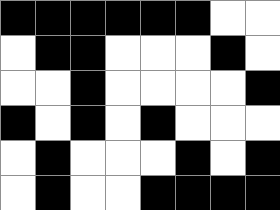[["black", "black", "black", "black", "black", "black", "white", "white"], ["white", "black", "black", "white", "white", "white", "black", "white"], ["white", "white", "black", "white", "white", "white", "white", "black"], ["black", "white", "black", "white", "black", "white", "white", "white"], ["white", "black", "white", "white", "white", "black", "white", "black"], ["white", "black", "white", "white", "black", "black", "black", "black"]]